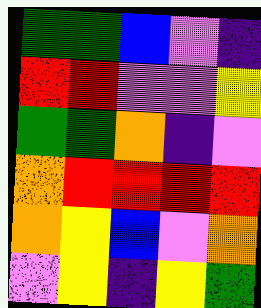[["green", "green", "blue", "violet", "indigo"], ["red", "red", "violet", "violet", "yellow"], ["green", "green", "orange", "indigo", "violet"], ["orange", "red", "red", "red", "red"], ["orange", "yellow", "blue", "violet", "orange"], ["violet", "yellow", "indigo", "yellow", "green"]]